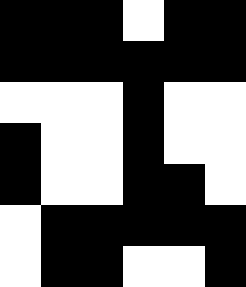[["black", "black", "black", "white", "black", "black"], ["black", "black", "black", "black", "black", "black"], ["white", "white", "white", "black", "white", "white"], ["black", "white", "white", "black", "white", "white"], ["black", "white", "white", "black", "black", "white"], ["white", "black", "black", "black", "black", "black"], ["white", "black", "black", "white", "white", "black"]]